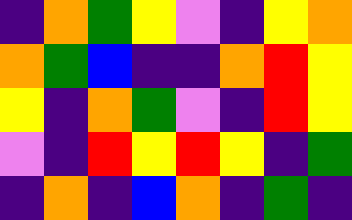[["indigo", "orange", "green", "yellow", "violet", "indigo", "yellow", "orange"], ["orange", "green", "blue", "indigo", "indigo", "orange", "red", "yellow"], ["yellow", "indigo", "orange", "green", "violet", "indigo", "red", "yellow"], ["violet", "indigo", "red", "yellow", "red", "yellow", "indigo", "green"], ["indigo", "orange", "indigo", "blue", "orange", "indigo", "green", "indigo"]]